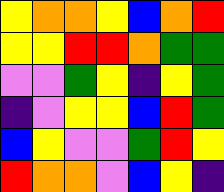[["yellow", "orange", "orange", "yellow", "blue", "orange", "red"], ["yellow", "yellow", "red", "red", "orange", "green", "green"], ["violet", "violet", "green", "yellow", "indigo", "yellow", "green"], ["indigo", "violet", "yellow", "yellow", "blue", "red", "green"], ["blue", "yellow", "violet", "violet", "green", "red", "yellow"], ["red", "orange", "orange", "violet", "blue", "yellow", "indigo"]]